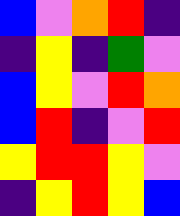[["blue", "violet", "orange", "red", "indigo"], ["indigo", "yellow", "indigo", "green", "violet"], ["blue", "yellow", "violet", "red", "orange"], ["blue", "red", "indigo", "violet", "red"], ["yellow", "red", "red", "yellow", "violet"], ["indigo", "yellow", "red", "yellow", "blue"]]